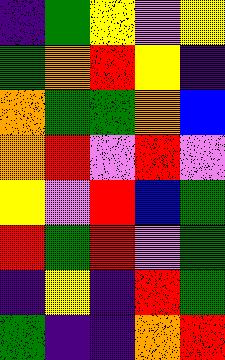[["indigo", "green", "yellow", "violet", "yellow"], ["green", "orange", "red", "yellow", "indigo"], ["orange", "green", "green", "orange", "blue"], ["orange", "red", "violet", "red", "violet"], ["yellow", "violet", "red", "blue", "green"], ["red", "green", "red", "violet", "green"], ["indigo", "yellow", "indigo", "red", "green"], ["green", "indigo", "indigo", "orange", "red"]]